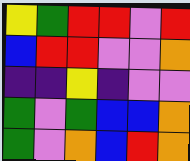[["yellow", "green", "red", "red", "violet", "red"], ["blue", "red", "red", "violet", "violet", "orange"], ["indigo", "indigo", "yellow", "indigo", "violet", "violet"], ["green", "violet", "green", "blue", "blue", "orange"], ["green", "violet", "orange", "blue", "red", "orange"]]